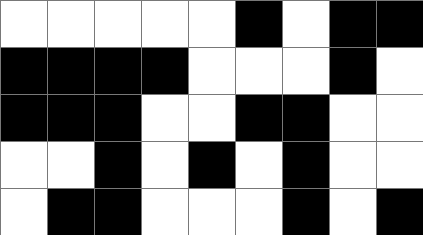[["white", "white", "white", "white", "white", "black", "white", "black", "black"], ["black", "black", "black", "black", "white", "white", "white", "black", "white"], ["black", "black", "black", "white", "white", "black", "black", "white", "white"], ["white", "white", "black", "white", "black", "white", "black", "white", "white"], ["white", "black", "black", "white", "white", "white", "black", "white", "black"]]